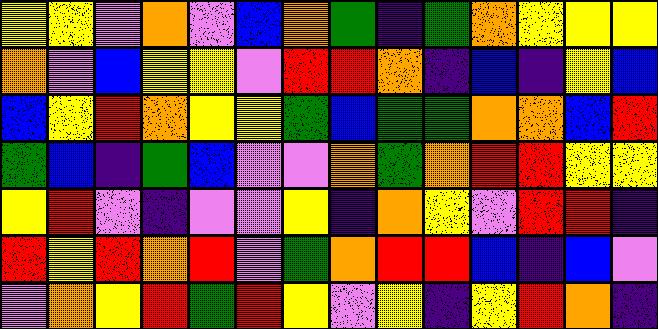[["yellow", "yellow", "violet", "orange", "violet", "blue", "orange", "green", "indigo", "green", "orange", "yellow", "yellow", "yellow"], ["orange", "violet", "blue", "yellow", "yellow", "violet", "red", "red", "orange", "indigo", "blue", "indigo", "yellow", "blue"], ["blue", "yellow", "red", "orange", "yellow", "yellow", "green", "blue", "green", "green", "orange", "orange", "blue", "red"], ["green", "blue", "indigo", "green", "blue", "violet", "violet", "orange", "green", "orange", "red", "red", "yellow", "yellow"], ["yellow", "red", "violet", "indigo", "violet", "violet", "yellow", "indigo", "orange", "yellow", "violet", "red", "red", "indigo"], ["red", "yellow", "red", "orange", "red", "violet", "green", "orange", "red", "red", "blue", "indigo", "blue", "violet"], ["violet", "orange", "yellow", "red", "green", "red", "yellow", "violet", "yellow", "indigo", "yellow", "red", "orange", "indigo"]]